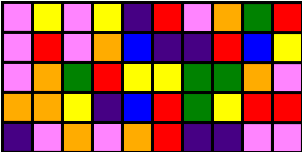[["violet", "yellow", "violet", "yellow", "indigo", "red", "violet", "orange", "green", "red"], ["violet", "red", "violet", "orange", "blue", "indigo", "indigo", "red", "blue", "yellow"], ["violet", "orange", "green", "red", "yellow", "yellow", "green", "green", "orange", "violet"], ["orange", "orange", "yellow", "indigo", "blue", "red", "green", "yellow", "red", "red"], ["indigo", "violet", "orange", "violet", "orange", "red", "indigo", "indigo", "violet", "violet"]]